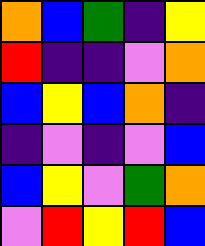[["orange", "blue", "green", "indigo", "yellow"], ["red", "indigo", "indigo", "violet", "orange"], ["blue", "yellow", "blue", "orange", "indigo"], ["indigo", "violet", "indigo", "violet", "blue"], ["blue", "yellow", "violet", "green", "orange"], ["violet", "red", "yellow", "red", "blue"]]